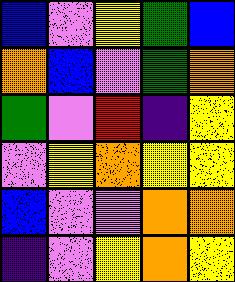[["blue", "violet", "yellow", "green", "blue"], ["orange", "blue", "violet", "green", "orange"], ["green", "violet", "red", "indigo", "yellow"], ["violet", "yellow", "orange", "yellow", "yellow"], ["blue", "violet", "violet", "orange", "orange"], ["indigo", "violet", "yellow", "orange", "yellow"]]